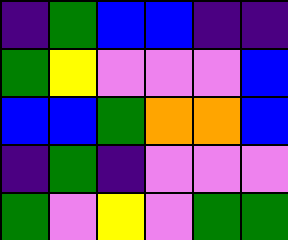[["indigo", "green", "blue", "blue", "indigo", "indigo"], ["green", "yellow", "violet", "violet", "violet", "blue"], ["blue", "blue", "green", "orange", "orange", "blue"], ["indigo", "green", "indigo", "violet", "violet", "violet"], ["green", "violet", "yellow", "violet", "green", "green"]]